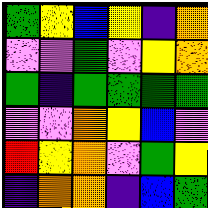[["green", "yellow", "blue", "yellow", "indigo", "orange"], ["violet", "violet", "green", "violet", "yellow", "orange"], ["green", "indigo", "green", "green", "green", "green"], ["violet", "violet", "orange", "yellow", "blue", "violet"], ["red", "yellow", "orange", "violet", "green", "yellow"], ["indigo", "orange", "orange", "indigo", "blue", "green"]]